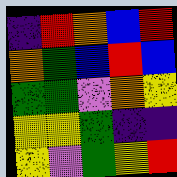[["indigo", "red", "orange", "blue", "red"], ["orange", "green", "blue", "red", "blue"], ["green", "green", "violet", "orange", "yellow"], ["yellow", "yellow", "green", "indigo", "indigo"], ["yellow", "violet", "green", "yellow", "red"]]